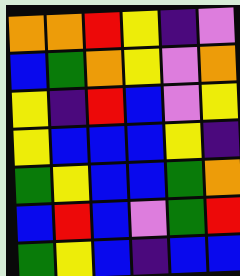[["orange", "orange", "red", "yellow", "indigo", "violet"], ["blue", "green", "orange", "yellow", "violet", "orange"], ["yellow", "indigo", "red", "blue", "violet", "yellow"], ["yellow", "blue", "blue", "blue", "yellow", "indigo"], ["green", "yellow", "blue", "blue", "green", "orange"], ["blue", "red", "blue", "violet", "green", "red"], ["green", "yellow", "blue", "indigo", "blue", "blue"]]